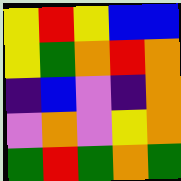[["yellow", "red", "yellow", "blue", "blue"], ["yellow", "green", "orange", "red", "orange"], ["indigo", "blue", "violet", "indigo", "orange"], ["violet", "orange", "violet", "yellow", "orange"], ["green", "red", "green", "orange", "green"]]